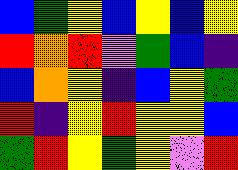[["blue", "green", "yellow", "blue", "yellow", "blue", "yellow"], ["red", "orange", "red", "violet", "green", "blue", "indigo"], ["blue", "orange", "yellow", "indigo", "blue", "yellow", "green"], ["red", "indigo", "yellow", "red", "yellow", "yellow", "blue"], ["green", "red", "yellow", "green", "yellow", "violet", "red"]]